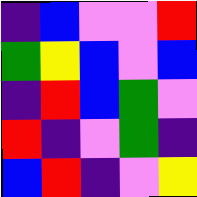[["indigo", "blue", "violet", "violet", "red"], ["green", "yellow", "blue", "violet", "blue"], ["indigo", "red", "blue", "green", "violet"], ["red", "indigo", "violet", "green", "indigo"], ["blue", "red", "indigo", "violet", "yellow"]]